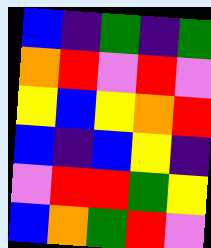[["blue", "indigo", "green", "indigo", "green"], ["orange", "red", "violet", "red", "violet"], ["yellow", "blue", "yellow", "orange", "red"], ["blue", "indigo", "blue", "yellow", "indigo"], ["violet", "red", "red", "green", "yellow"], ["blue", "orange", "green", "red", "violet"]]